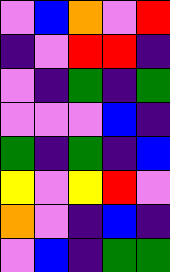[["violet", "blue", "orange", "violet", "red"], ["indigo", "violet", "red", "red", "indigo"], ["violet", "indigo", "green", "indigo", "green"], ["violet", "violet", "violet", "blue", "indigo"], ["green", "indigo", "green", "indigo", "blue"], ["yellow", "violet", "yellow", "red", "violet"], ["orange", "violet", "indigo", "blue", "indigo"], ["violet", "blue", "indigo", "green", "green"]]